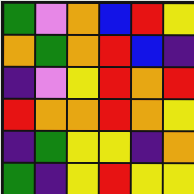[["green", "violet", "orange", "blue", "red", "yellow"], ["orange", "green", "orange", "red", "blue", "indigo"], ["indigo", "violet", "yellow", "red", "orange", "red"], ["red", "orange", "orange", "red", "orange", "yellow"], ["indigo", "green", "yellow", "yellow", "indigo", "orange"], ["green", "indigo", "yellow", "red", "yellow", "yellow"]]